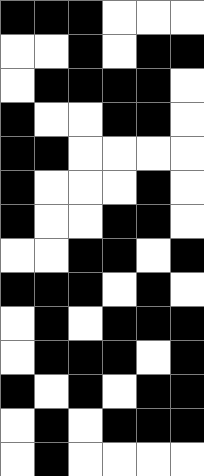[["black", "black", "black", "white", "white", "white"], ["white", "white", "black", "white", "black", "black"], ["white", "black", "black", "black", "black", "white"], ["black", "white", "white", "black", "black", "white"], ["black", "black", "white", "white", "white", "white"], ["black", "white", "white", "white", "black", "white"], ["black", "white", "white", "black", "black", "white"], ["white", "white", "black", "black", "white", "black"], ["black", "black", "black", "white", "black", "white"], ["white", "black", "white", "black", "black", "black"], ["white", "black", "black", "black", "white", "black"], ["black", "white", "black", "white", "black", "black"], ["white", "black", "white", "black", "black", "black"], ["white", "black", "white", "white", "white", "white"]]